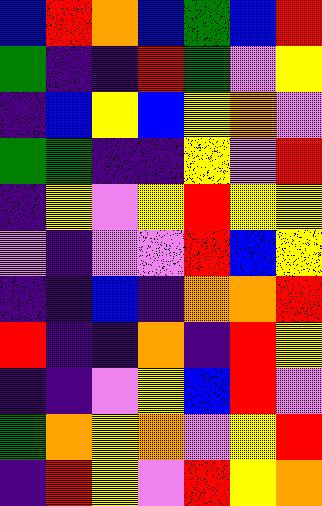[["blue", "red", "orange", "blue", "green", "blue", "red"], ["green", "indigo", "indigo", "red", "green", "violet", "yellow"], ["indigo", "blue", "yellow", "blue", "yellow", "orange", "violet"], ["green", "green", "indigo", "indigo", "yellow", "violet", "red"], ["indigo", "yellow", "violet", "yellow", "red", "yellow", "yellow"], ["violet", "indigo", "violet", "violet", "red", "blue", "yellow"], ["indigo", "indigo", "blue", "indigo", "orange", "orange", "red"], ["red", "indigo", "indigo", "orange", "indigo", "red", "yellow"], ["indigo", "indigo", "violet", "yellow", "blue", "red", "violet"], ["green", "orange", "yellow", "orange", "violet", "yellow", "red"], ["indigo", "red", "yellow", "violet", "red", "yellow", "orange"]]